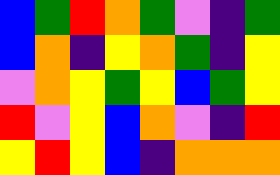[["blue", "green", "red", "orange", "green", "violet", "indigo", "green"], ["blue", "orange", "indigo", "yellow", "orange", "green", "indigo", "yellow"], ["violet", "orange", "yellow", "green", "yellow", "blue", "green", "yellow"], ["red", "violet", "yellow", "blue", "orange", "violet", "indigo", "red"], ["yellow", "red", "yellow", "blue", "indigo", "orange", "orange", "orange"]]